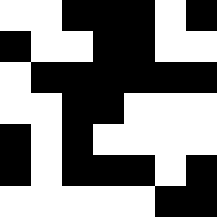[["white", "white", "black", "black", "black", "white", "black"], ["black", "white", "white", "black", "black", "white", "white"], ["white", "black", "black", "black", "black", "black", "black"], ["white", "white", "black", "black", "white", "white", "white"], ["black", "white", "black", "white", "white", "white", "white"], ["black", "white", "black", "black", "black", "white", "black"], ["white", "white", "white", "white", "white", "black", "black"]]